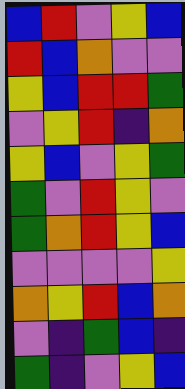[["blue", "red", "violet", "yellow", "blue"], ["red", "blue", "orange", "violet", "violet"], ["yellow", "blue", "red", "red", "green"], ["violet", "yellow", "red", "indigo", "orange"], ["yellow", "blue", "violet", "yellow", "green"], ["green", "violet", "red", "yellow", "violet"], ["green", "orange", "red", "yellow", "blue"], ["violet", "violet", "violet", "violet", "yellow"], ["orange", "yellow", "red", "blue", "orange"], ["violet", "indigo", "green", "blue", "indigo"], ["green", "indigo", "violet", "yellow", "blue"]]